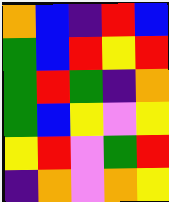[["orange", "blue", "indigo", "red", "blue"], ["green", "blue", "red", "yellow", "red"], ["green", "red", "green", "indigo", "orange"], ["green", "blue", "yellow", "violet", "yellow"], ["yellow", "red", "violet", "green", "red"], ["indigo", "orange", "violet", "orange", "yellow"]]